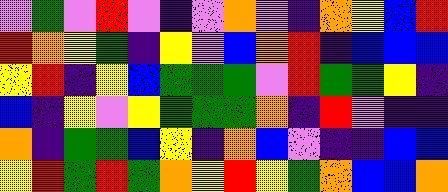[["violet", "green", "violet", "red", "violet", "indigo", "violet", "orange", "violet", "indigo", "orange", "yellow", "blue", "red"], ["red", "orange", "yellow", "green", "indigo", "yellow", "violet", "blue", "orange", "red", "indigo", "blue", "blue", "blue"], ["yellow", "red", "indigo", "yellow", "blue", "green", "green", "green", "violet", "red", "green", "green", "yellow", "indigo"], ["blue", "indigo", "yellow", "violet", "yellow", "green", "green", "green", "orange", "indigo", "red", "violet", "indigo", "indigo"], ["orange", "indigo", "green", "green", "blue", "yellow", "indigo", "orange", "blue", "violet", "indigo", "indigo", "blue", "blue"], ["yellow", "red", "green", "red", "green", "orange", "yellow", "red", "yellow", "green", "orange", "blue", "blue", "orange"]]